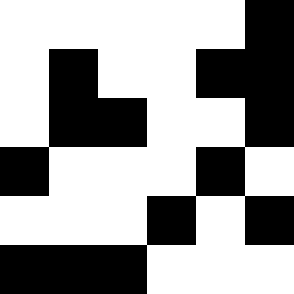[["white", "white", "white", "white", "white", "black"], ["white", "black", "white", "white", "black", "black"], ["white", "black", "black", "white", "white", "black"], ["black", "white", "white", "white", "black", "white"], ["white", "white", "white", "black", "white", "black"], ["black", "black", "black", "white", "white", "white"]]